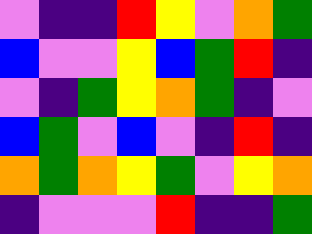[["violet", "indigo", "indigo", "red", "yellow", "violet", "orange", "green"], ["blue", "violet", "violet", "yellow", "blue", "green", "red", "indigo"], ["violet", "indigo", "green", "yellow", "orange", "green", "indigo", "violet"], ["blue", "green", "violet", "blue", "violet", "indigo", "red", "indigo"], ["orange", "green", "orange", "yellow", "green", "violet", "yellow", "orange"], ["indigo", "violet", "violet", "violet", "red", "indigo", "indigo", "green"]]